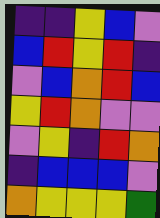[["indigo", "indigo", "yellow", "blue", "violet"], ["blue", "red", "yellow", "red", "indigo"], ["violet", "blue", "orange", "red", "blue"], ["yellow", "red", "orange", "violet", "violet"], ["violet", "yellow", "indigo", "red", "orange"], ["indigo", "blue", "blue", "blue", "violet"], ["orange", "yellow", "yellow", "yellow", "green"]]